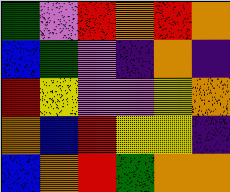[["green", "violet", "red", "orange", "red", "orange"], ["blue", "green", "violet", "indigo", "orange", "indigo"], ["red", "yellow", "violet", "violet", "yellow", "orange"], ["orange", "blue", "red", "yellow", "yellow", "indigo"], ["blue", "orange", "red", "green", "orange", "orange"]]